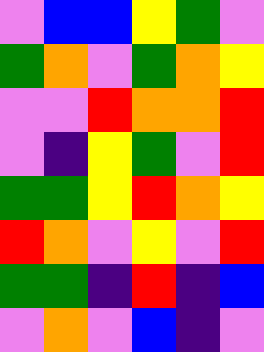[["violet", "blue", "blue", "yellow", "green", "violet"], ["green", "orange", "violet", "green", "orange", "yellow"], ["violet", "violet", "red", "orange", "orange", "red"], ["violet", "indigo", "yellow", "green", "violet", "red"], ["green", "green", "yellow", "red", "orange", "yellow"], ["red", "orange", "violet", "yellow", "violet", "red"], ["green", "green", "indigo", "red", "indigo", "blue"], ["violet", "orange", "violet", "blue", "indigo", "violet"]]